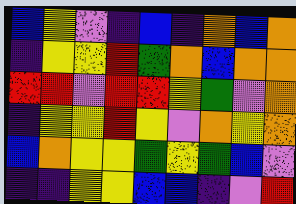[["blue", "yellow", "violet", "indigo", "blue", "indigo", "orange", "blue", "orange"], ["indigo", "yellow", "yellow", "red", "green", "orange", "blue", "orange", "orange"], ["red", "red", "violet", "red", "red", "yellow", "green", "violet", "orange"], ["indigo", "yellow", "yellow", "red", "yellow", "violet", "orange", "yellow", "orange"], ["blue", "orange", "yellow", "yellow", "green", "yellow", "green", "blue", "violet"], ["indigo", "indigo", "yellow", "yellow", "blue", "blue", "indigo", "violet", "red"]]